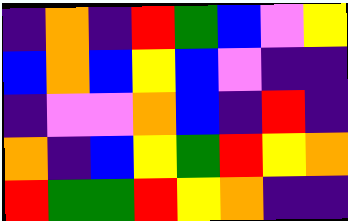[["indigo", "orange", "indigo", "red", "green", "blue", "violet", "yellow"], ["blue", "orange", "blue", "yellow", "blue", "violet", "indigo", "indigo"], ["indigo", "violet", "violet", "orange", "blue", "indigo", "red", "indigo"], ["orange", "indigo", "blue", "yellow", "green", "red", "yellow", "orange"], ["red", "green", "green", "red", "yellow", "orange", "indigo", "indigo"]]